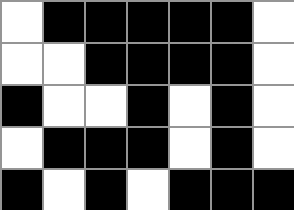[["white", "black", "black", "black", "black", "black", "white"], ["white", "white", "black", "black", "black", "black", "white"], ["black", "white", "white", "black", "white", "black", "white"], ["white", "black", "black", "black", "white", "black", "white"], ["black", "white", "black", "white", "black", "black", "black"]]